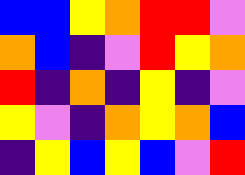[["blue", "blue", "yellow", "orange", "red", "red", "violet"], ["orange", "blue", "indigo", "violet", "red", "yellow", "orange"], ["red", "indigo", "orange", "indigo", "yellow", "indigo", "violet"], ["yellow", "violet", "indigo", "orange", "yellow", "orange", "blue"], ["indigo", "yellow", "blue", "yellow", "blue", "violet", "red"]]